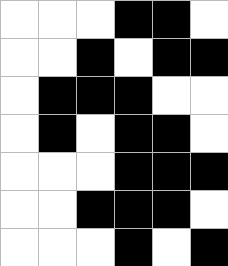[["white", "white", "white", "black", "black", "white"], ["white", "white", "black", "white", "black", "black"], ["white", "black", "black", "black", "white", "white"], ["white", "black", "white", "black", "black", "white"], ["white", "white", "white", "black", "black", "black"], ["white", "white", "black", "black", "black", "white"], ["white", "white", "white", "black", "white", "black"]]